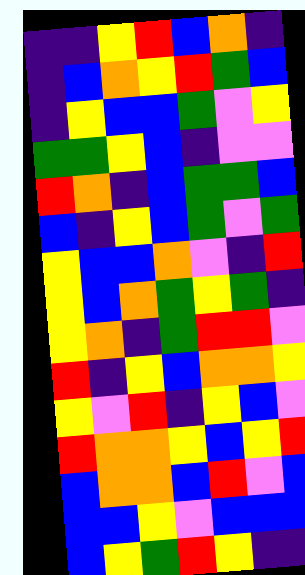[["indigo", "indigo", "yellow", "red", "blue", "orange", "indigo"], ["indigo", "blue", "orange", "yellow", "red", "green", "blue"], ["indigo", "yellow", "blue", "blue", "green", "violet", "yellow"], ["green", "green", "yellow", "blue", "indigo", "violet", "violet"], ["red", "orange", "indigo", "blue", "green", "green", "blue"], ["blue", "indigo", "yellow", "blue", "green", "violet", "green"], ["yellow", "blue", "blue", "orange", "violet", "indigo", "red"], ["yellow", "blue", "orange", "green", "yellow", "green", "indigo"], ["yellow", "orange", "indigo", "green", "red", "red", "violet"], ["red", "indigo", "yellow", "blue", "orange", "orange", "yellow"], ["yellow", "violet", "red", "indigo", "yellow", "blue", "violet"], ["red", "orange", "orange", "yellow", "blue", "yellow", "red"], ["blue", "orange", "orange", "blue", "red", "violet", "blue"], ["blue", "blue", "yellow", "violet", "blue", "blue", "blue"], ["blue", "yellow", "green", "red", "yellow", "indigo", "indigo"]]